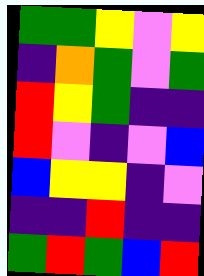[["green", "green", "yellow", "violet", "yellow"], ["indigo", "orange", "green", "violet", "green"], ["red", "yellow", "green", "indigo", "indigo"], ["red", "violet", "indigo", "violet", "blue"], ["blue", "yellow", "yellow", "indigo", "violet"], ["indigo", "indigo", "red", "indigo", "indigo"], ["green", "red", "green", "blue", "red"]]